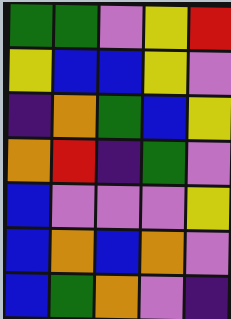[["green", "green", "violet", "yellow", "red"], ["yellow", "blue", "blue", "yellow", "violet"], ["indigo", "orange", "green", "blue", "yellow"], ["orange", "red", "indigo", "green", "violet"], ["blue", "violet", "violet", "violet", "yellow"], ["blue", "orange", "blue", "orange", "violet"], ["blue", "green", "orange", "violet", "indigo"]]